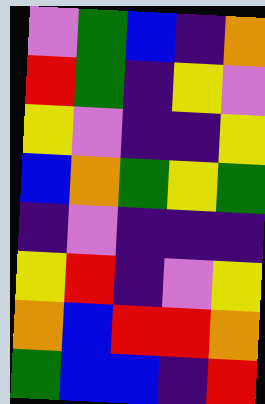[["violet", "green", "blue", "indigo", "orange"], ["red", "green", "indigo", "yellow", "violet"], ["yellow", "violet", "indigo", "indigo", "yellow"], ["blue", "orange", "green", "yellow", "green"], ["indigo", "violet", "indigo", "indigo", "indigo"], ["yellow", "red", "indigo", "violet", "yellow"], ["orange", "blue", "red", "red", "orange"], ["green", "blue", "blue", "indigo", "red"]]